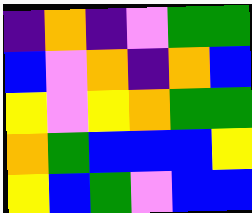[["indigo", "orange", "indigo", "violet", "green", "green"], ["blue", "violet", "orange", "indigo", "orange", "blue"], ["yellow", "violet", "yellow", "orange", "green", "green"], ["orange", "green", "blue", "blue", "blue", "yellow"], ["yellow", "blue", "green", "violet", "blue", "blue"]]